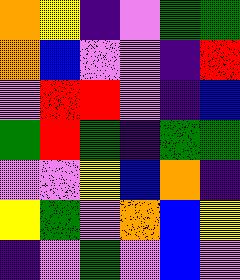[["orange", "yellow", "indigo", "violet", "green", "green"], ["orange", "blue", "violet", "violet", "indigo", "red"], ["violet", "red", "red", "violet", "indigo", "blue"], ["green", "red", "green", "indigo", "green", "green"], ["violet", "violet", "yellow", "blue", "orange", "indigo"], ["yellow", "green", "violet", "orange", "blue", "yellow"], ["indigo", "violet", "green", "violet", "blue", "violet"]]